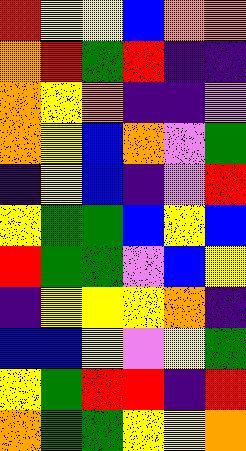[["red", "yellow", "yellow", "blue", "orange", "orange"], ["orange", "red", "green", "red", "indigo", "indigo"], ["orange", "yellow", "orange", "indigo", "indigo", "violet"], ["orange", "yellow", "blue", "orange", "violet", "green"], ["indigo", "yellow", "blue", "indigo", "violet", "red"], ["yellow", "green", "green", "blue", "yellow", "blue"], ["red", "green", "green", "violet", "blue", "yellow"], ["indigo", "yellow", "yellow", "yellow", "orange", "indigo"], ["blue", "blue", "yellow", "violet", "yellow", "green"], ["yellow", "green", "red", "red", "indigo", "red"], ["orange", "green", "green", "yellow", "yellow", "orange"]]